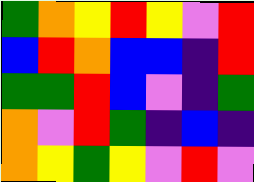[["green", "orange", "yellow", "red", "yellow", "violet", "red"], ["blue", "red", "orange", "blue", "blue", "indigo", "red"], ["green", "green", "red", "blue", "violet", "indigo", "green"], ["orange", "violet", "red", "green", "indigo", "blue", "indigo"], ["orange", "yellow", "green", "yellow", "violet", "red", "violet"]]